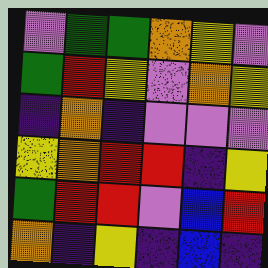[["violet", "green", "green", "orange", "yellow", "violet"], ["green", "red", "yellow", "violet", "orange", "yellow"], ["indigo", "orange", "indigo", "violet", "violet", "violet"], ["yellow", "orange", "red", "red", "indigo", "yellow"], ["green", "red", "red", "violet", "blue", "red"], ["orange", "indigo", "yellow", "indigo", "blue", "indigo"]]